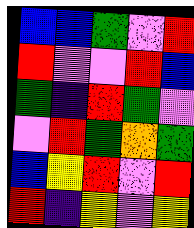[["blue", "blue", "green", "violet", "red"], ["red", "violet", "violet", "red", "blue"], ["green", "indigo", "red", "green", "violet"], ["violet", "red", "green", "orange", "green"], ["blue", "yellow", "red", "violet", "red"], ["red", "indigo", "yellow", "violet", "yellow"]]